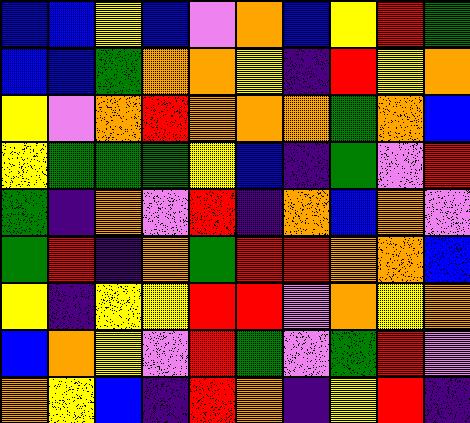[["blue", "blue", "yellow", "blue", "violet", "orange", "blue", "yellow", "red", "green"], ["blue", "blue", "green", "orange", "orange", "yellow", "indigo", "red", "yellow", "orange"], ["yellow", "violet", "orange", "red", "orange", "orange", "orange", "green", "orange", "blue"], ["yellow", "green", "green", "green", "yellow", "blue", "indigo", "green", "violet", "red"], ["green", "indigo", "orange", "violet", "red", "indigo", "orange", "blue", "orange", "violet"], ["green", "red", "indigo", "orange", "green", "red", "red", "orange", "orange", "blue"], ["yellow", "indigo", "yellow", "yellow", "red", "red", "violet", "orange", "yellow", "orange"], ["blue", "orange", "yellow", "violet", "red", "green", "violet", "green", "red", "violet"], ["orange", "yellow", "blue", "indigo", "red", "orange", "indigo", "yellow", "red", "indigo"]]